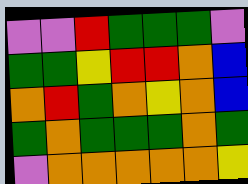[["violet", "violet", "red", "green", "green", "green", "violet"], ["green", "green", "yellow", "red", "red", "orange", "blue"], ["orange", "red", "green", "orange", "yellow", "orange", "blue"], ["green", "orange", "green", "green", "green", "orange", "green"], ["violet", "orange", "orange", "orange", "orange", "orange", "yellow"]]